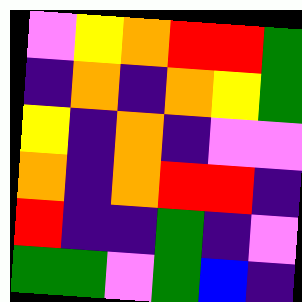[["violet", "yellow", "orange", "red", "red", "green"], ["indigo", "orange", "indigo", "orange", "yellow", "green"], ["yellow", "indigo", "orange", "indigo", "violet", "violet"], ["orange", "indigo", "orange", "red", "red", "indigo"], ["red", "indigo", "indigo", "green", "indigo", "violet"], ["green", "green", "violet", "green", "blue", "indigo"]]